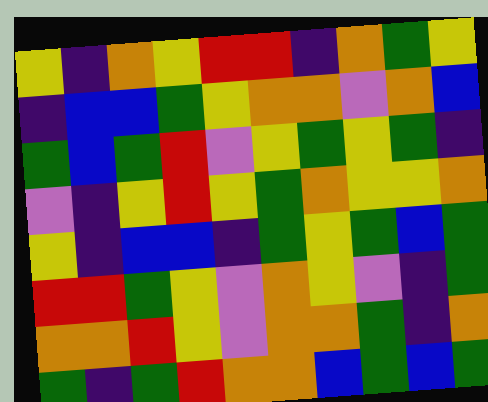[["yellow", "indigo", "orange", "yellow", "red", "red", "indigo", "orange", "green", "yellow"], ["indigo", "blue", "blue", "green", "yellow", "orange", "orange", "violet", "orange", "blue"], ["green", "blue", "green", "red", "violet", "yellow", "green", "yellow", "green", "indigo"], ["violet", "indigo", "yellow", "red", "yellow", "green", "orange", "yellow", "yellow", "orange"], ["yellow", "indigo", "blue", "blue", "indigo", "green", "yellow", "green", "blue", "green"], ["red", "red", "green", "yellow", "violet", "orange", "yellow", "violet", "indigo", "green"], ["orange", "orange", "red", "yellow", "violet", "orange", "orange", "green", "indigo", "orange"], ["green", "indigo", "green", "red", "orange", "orange", "blue", "green", "blue", "green"]]